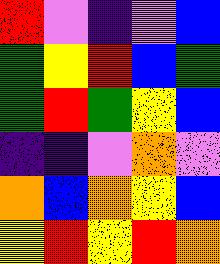[["red", "violet", "indigo", "violet", "blue"], ["green", "yellow", "red", "blue", "green"], ["green", "red", "green", "yellow", "blue"], ["indigo", "indigo", "violet", "orange", "violet"], ["orange", "blue", "orange", "yellow", "blue"], ["yellow", "red", "yellow", "red", "orange"]]